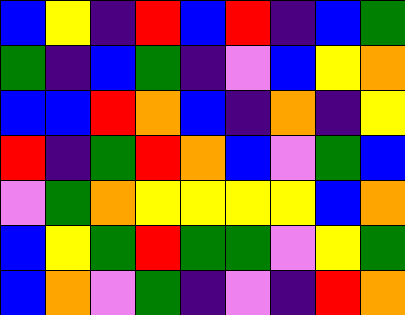[["blue", "yellow", "indigo", "red", "blue", "red", "indigo", "blue", "green"], ["green", "indigo", "blue", "green", "indigo", "violet", "blue", "yellow", "orange"], ["blue", "blue", "red", "orange", "blue", "indigo", "orange", "indigo", "yellow"], ["red", "indigo", "green", "red", "orange", "blue", "violet", "green", "blue"], ["violet", "green", "orange", "yellow", "yellow", "yellow", "yellow", "blue", "orange"], ["blue", "yellow", "green", "red", "green", "green", "violet", "yellow", "green"], ["blue", "orange", "violet", "green", "indigo", "violet", "indigo", "red", "orange"]]